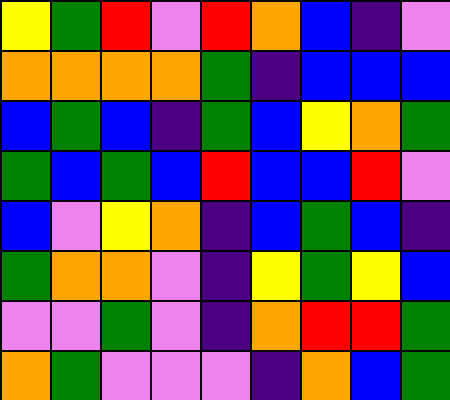[["yellow", "green", "red", "violet", "red", "orange", "blue", "indigo", "violet"], ["orange", "orange", "orange", "orange", "green", "indigo", "blue", "blue", "blue"], ["blue", "green", "blue", "indigo", "green", "blue", "yellow", "orange", "green"], ["green", "blue", "green", "blue", "red", "blue", "blue", "red", "violet"], ["blue", "violet", "yellow", "orange", "indigo", "blue", "green", "blue", "indigo"], ["green", "orange", "orange", "violet", "indigo", "yellow", "green", "yellow", "blue"], ["violet", "violet", "green", "violet", "indigo", "orange", "red", "red", "green"], ["orange", "green", "violet", "violet", "violet", "indigo", "orange", "blue", "green"]]